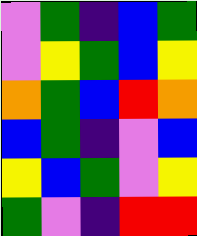[["violet", "green", "indigo", "blue", "green"], ["violet", "yellow", "green", "blue", "yellow"], ["orange", "green", "blue", "red", "orange"], ["blue", "green", "indigo", "violet", "blue"], ["yellow", "blue", "green", "violet", "yellow"], ["green", "violet", "indigo", "red", "red"]]